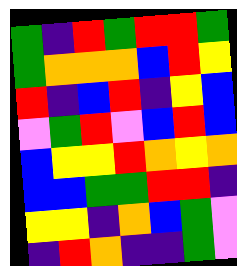[["green", "indigo", "red", "green", "red", "red", "green"], ["green", "orange", "orange", "orange", "blue", "red", "yellow"], ["red", "indigo", "blue", "red", "indigo", "yellow", "blue"], ["violet", "green", "red", "violet", "blue", "red", "blue"], ["blue", "yellow", "yellow", "red", "orange", "yellow", "orange"], ["blue", "blue", "green", "green", "red", "red", "indigo"], ["yellow", "yellow", "indigo", "orange", "blue", "green", "violet"], ["indigo", "red", "orange", "indigo", "indigo", "green", "violet"]]